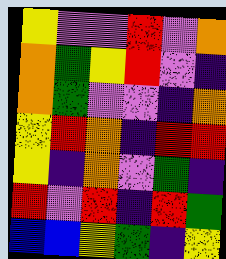[["yellow", "violet", "violet", "red", "violet", "orange"], ["orange", "green", "yellow", "red", "violet", "indigo"], ["orange", "green", "violet", "violet", "indigo", "orange"], ["yellow", "red", "orange", "indigo", "red", "red"], ["yellow", "indigo", "orange", "violet", "green", "indigo"], ["red", "violet", "red", "indigo", "red", "green"], ["blue", "blue", "yellow", "green", "indigo", "yellow"]]